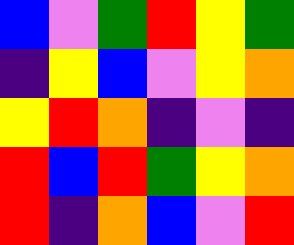[["blue", "violet", "green", "red", "yellow", "green"], ["indigo", "yellow", "blue", "violet", "yellow", "orange"], ["yellow", "red", "orange", "indigo", "violet", "indigo"], ["red", "blue", "red", "green", "yellow", "orange"], ["red", "indigo", "orange", "blue", "violet", "red"]]